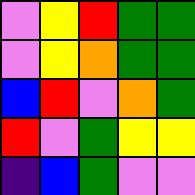[["violet", "yellow", "red", "green", "green"], ["violet", "yellow", "orange", "green", "green"], ["blue", "red", "violet", "orange", "green"], ["red", "violet", "green", "yellow", "yellow"], ["indigo", "blue", "green", "violet", "violet"]]